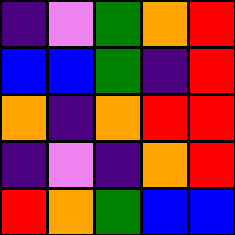[["indigo", "violet", "green", "orange", "red"], ["blue", "blue", "green", "indigo", "red"], ["orange", "indigo", "orange", "red", "red"], ["indigo", "violet", "indigo", "orange", "red"], ["red", "orange", "green", "blue", "blue"]]